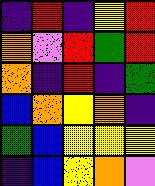[["indigo", "red", "indigo", "yellow", "red"], ["orange", "violet", "red", "green", "red"], ["orange", "indigo", "red", "indigo", "green"], ["blue", "orange", "yellow", "orange", "indigo"], ["green", "blue", "yellow", "yellow", "yellow"], ["indigo", "blue", "yellow", "orange", "violet"]]